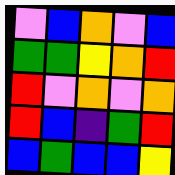[["violet", "blue", "orange", "violet", "blue"], ["green", "green", "yellow", "orange", "red"], ["red", "violet", "orange", "violet", "orange"], ["red", "blue", "indigo", "green", "red"], ["blue", "green", "blue", "blue", "yellow"]]